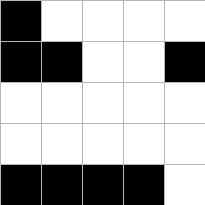[["black", "white", "white", "white", "white"], ["black", "black", "white", "white", "black"], ["white", "white", "white", "white", "white"], ["white", "white", "white", "white", "white"], ["black", "black", "black", "black", "white"]]